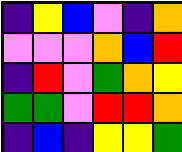[["indigo", "yellow", "blue", "violet", "indigo", "orange"], ["violet", "violet", "violet", "orange", "blue", "red"], ["indigo", "red", "violet", "green", "orange", "yellow"], ["green", "green", "violet", "red", "red", "orange"], ["indigo", "blue", "indigo", "yellow", "yellow", "green"]]